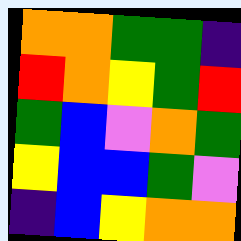[["orange", "orange", "green", "green", "indigo"], ["red", "orange", "yellow", "green", "red"], ["green", "blue", "violet", "orange", "green"], ["yellow", "blue", "blue", "green", "violet"], ["indigo", "blue", "yellow", "orange", "orange"]]